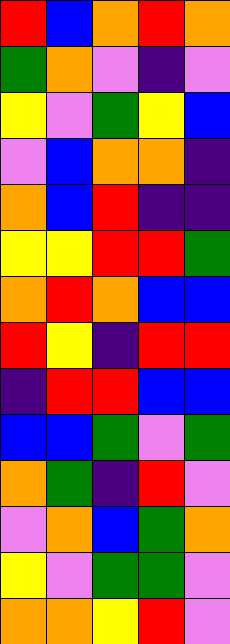[["red", "blue", "orange", "red", "orange"], ["green", "orange", "violet", "indigo", "violet"], ["yellow", "violet", "green", "yellow", "blue"], ["violet", "blue", "orange", "orange", "indigo"], ["orange", "blue", "red", "indigo", "indigo"], ["yellow", "yellow", "red", "red", "green"], ["orange", "red", "orange", "blue", "blue"], ["red", "yellow", "indigo", "red", "red"], ["indigo", "red", "red", "blue", "blue"], ["blue", "blue", "green", "violet", "green"], ["orange", "green", "indigo", "red", "violet"], ["violet", "orange", "blue", "green", "orange"], ["yellow", "violet", "green", "green", "violet"], ["orange", "orange", "yellow", "red", "violet"]]